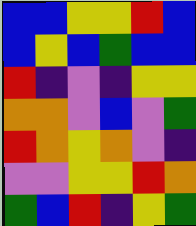[["blue", "blue", "yellow", "yellow", "red", "blue"], ["blue", "yellow", "blue", "green", "blue", "blue"], ["red", "indigo", "violet", "indigo", "yellow", "yellow"], ["orange", "orange", "violet", "blue", "violet", "green"], ["red", "orange", "yellow", "orange", "violet", "indigo"], ["violet", "violet", "yellow", "yellow", "red", "orange"], ["green", "blue", "red", "indigo", "yellow", "green"]]